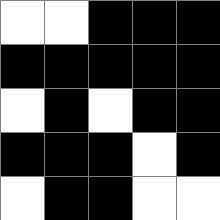[["white", "white", "black", "black", "black"], ["black", "black", "black", "black", "black"], ["white", "black", "white", "black", "black"], ["black", "black", "black", "white", "black"], ["white", "black", "black", "white", "white"]]